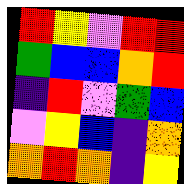[["red", "yellow", "violet", "red", "red"], ["green", "blue", "blue", "orange", "red"], ["indigo", "red", "violet", "green", "blue"], ["violet", "yellow", "blue", "indigo", "orange"], ["orange", "red", "orange", "indigo", "yellow"]]